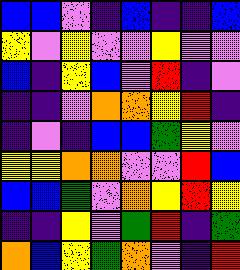[["blue", "blue", "violet", "indigo", "blue", "indigo", "indigo", "blue"], ["yellow", "violet", "yellow", "violet", "violet", "yellow", "violet", "violet"], ["blue", "indigo", "yellow", "blue", "violet", "red", "indigo", "violet"], ["indigo", "indigo", "violet", "orange", "orange", "yellow", "red", "indigo"], ["indigo", "violet", "indigo", "blue", "blue", "green", "yellow", "violet"], ["yellow", "yellow", "orange", "orange", "violet", "violet", "red", "blue"], ["blue", "blue", "green", "violet", "orange", "yellow", "red", "yellow"], ["indigo", "indigo", "yellow", "violet", "green", "red", "indigo", "green"], ["orange", "blue", "yellow", "green", "orange", "violet", "indigo", "red"]]